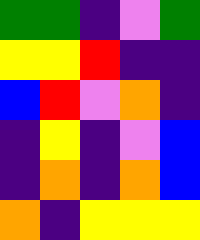[["green", "green", "indigo", "violet", "green"], ["yellow", "yellow", "red", "indigo", "indigo"], ["blue", "red", "violet", "orange", "indigo"], ["indigo", "yellow", "indigo", "violet", "blue"], ["indigo", "orange", "indigo", "orange", "blue"], ["orange", "indigo", "yellow", "yellow", "yellow"]]